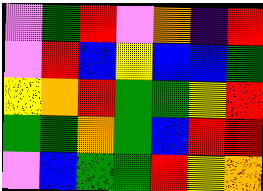[["violet", "green", "red", "violet", "orange", "indigo", "red"], ["violet", "red", "blue", "yellow", "blue", "blue", "green"], ["yellow", "orange", "red", "green", "green", "yellow", "red"], ["green", "green", "orange", "green", "blue", "red", "red"], ["violet", "blue", "green", "green", "red", "yellow", "orange"]]